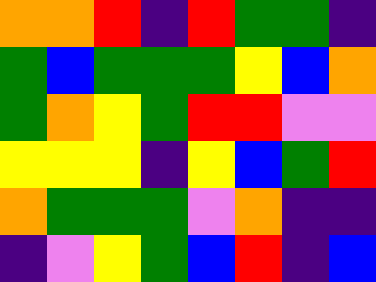[["orange", "orange", "red", "indigo", "red", "green", "green", "indigo"], ["green", "blue", "green", "green", "green", "yellow", "blue", "orange"], ["green", "orange", "yellow", "green", "red", "red", "violet", "violet"], ["yellow", "yellow", "yellow", "indigo", "yellow", "blue", "green", "red"], ["orange", "green", "green", "green", "violet", "orange", "indigo", "indigo"], ["indigo", "violet", "yellow", "green", "blue", "red", "indigo", "blue"]]